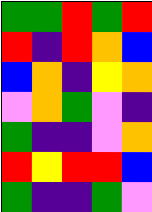[["green", "green", "red", "green", "red"], ["red", "indigo", "red", "orange", "blue"], ["blue", "orange", "indigo", "yellow", "orange"], ["violet", "orange", "green", "violet", "indigo"], ["green", "indigo", "indigo", "violet", "orange"], ["red", "yellow", "red", "red", "blue"], ["green", "indigo", "indigo", "green", "violet"]]